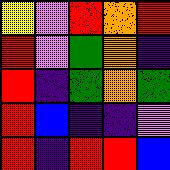[["yellow", "violet", "red", "orange", "red"], ["red", "violet", "green", "orange", "indigo"], ["red", "indigo", "green", "orange", "green"], ["red", "blue", "indigo", "indigo", "violet"], ["red", "indigo", "red", "red", "blue"]]